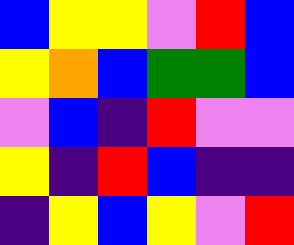[["blue", "yellow", "yellow", "violet", "red", "blue"], ["yellow", "orange", "blue", "green", "green", "blue"], ["violet", "blue", "indigo", "red", "violet", "violet"], ["yellow", "indigo", "red", "blue", "indigo", "indigo"], ["indigo", "yellow", "blue", "yellow", "violet", "red"]]